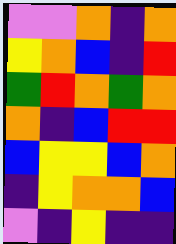[["violet", "violet", "orange", "indigo", "orange"], ["yellow", "orange", "blue", "indigo", "red"], ["green", "red", "orange", "green", "orange"], ["orange", "indigo", "blue", "red", "red"], ["blue", "yellow", "yellow", "blue", "orange"], ["indigo", "yellow", "orange", "orange", "blue"], ["violet", "indigo", "yellow", "indigo", "indigo"]]